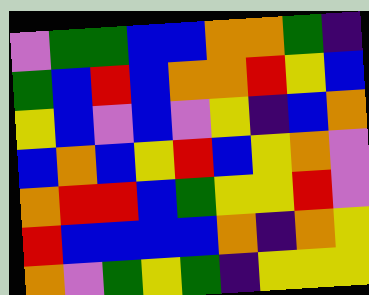[["violet", "green", "green", "blue", "blue", "orange", "orange", "green", "indigo"], ["green", "blue", "red", "blue", "orange", "orange", "red", "yellow", "blue"], ["yellow", "blue", "violet", "blue", "violet", "yellow", "indigo", "blue", "orange"], ["blue", "orange", "blue", "yellow", "red", "blue", "yellow", "orange", "violet"], ["orange", "red", "red", "blue", "green", "yellow", "yellow", "red", "violet"], ["red", "blue", "blue", "blue", "blue", "orange", "indigo", "orange", "yellow"], ["orange", "violet", "green", "yellow", "green", "indigo", "yellow", "yellow", "yellow"]]